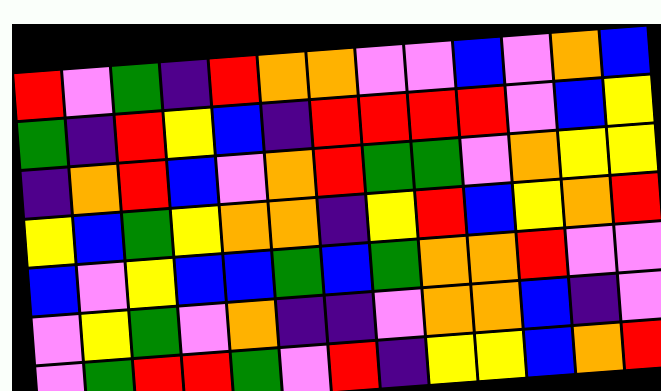[["red", "violet", "green", "indigo", "red", "orange", "orange", "violet", "violet", "blue", "violet", "orange", "blue"], ["green", "indigo", "red", "yellow", "blue", "indigo", "red", "red", "red", "red", "violet", "blue", "yellow"], ["indigo", "orange", "red", "blue", "violet", "orange", "red", "green", "green", "violet", "orange", "yellow", "yellow"], ["yellow", "blue", "green", "yellow", "orange", "orange", "indigo", "yellow", "red", "blue", "yellow", "orange", "red"], ["blue", "violet", "yellow", "blue", "blue", "green", "blue", "green", "orange", "orange", "red", "violet", "violet"], ["violet", "yellow", "green", "violet", "orange", "indigo", "indigo", "violet", "orange", "orange", "blue", "indigo", "violet"], ["violet", "green", "red", "red", "green", "violet", "red", "indigo", "yellow", "yellow", "blue", "orange", "red"]]